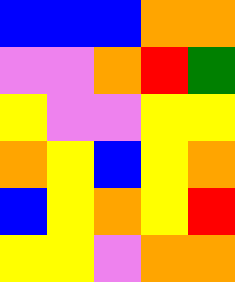[["blue", "blue", "blue", "orange", "orange"], ["violet", "violet", "orange", "red", "green"], ["yellow", "violet", "violet", "yellow", "yellow"], ["orange", "yellow", "blue", "yellow", "orange"], ["blue", "yellow", "orange", "yellow", "red"], ["yellow", "yellow", "violet", "orange", "orange"]]